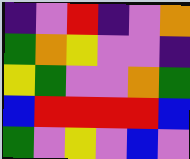[["indigo", "violet", "red", "indigo", "violet", "orange"], ["green", "orange", "yellow", "violet", "violet", "indigo"], ["yellow", "green", "violet", "violet", "orange", "green"], ["blue", "red", "red", "red", "red", "blue"], ["green", "violet", "yellow", "violet", "blue", "violet"]]